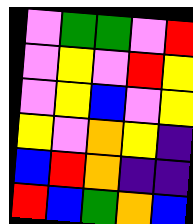[["violet", "green", "green", "violet", "red"], ["violet", "yellow", "violet", "red", "yellow"], ["violet", "yellow", "blue", "violet", "yellow"], ["yellow", "violet", "orange", "yellow", "indigo"], ["blue", "red", "orange", "indigo", "indigo"], ["red", "blue", "green", "orange", "blue"]]